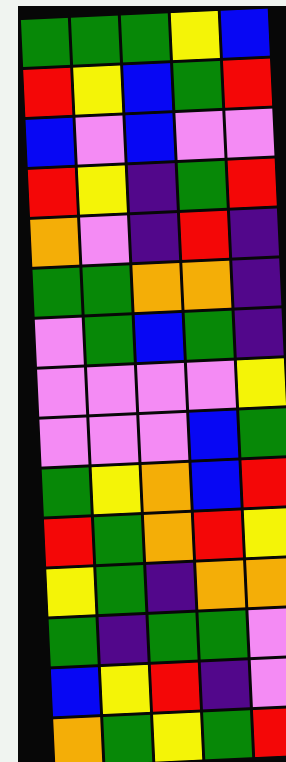[["green", "green", "green", "yellow", "blue"], ["red", "yellow", "blue", "green", "red"], ["blue", "violet", "blue", "violet", "violet"], ["red", "yellow", "indigo", "green", "red"], ["orange", "violet", "indigo", "red", "indigo"], ["green", "green", "orange", "orange", "indigo"], ["violet", "green", "blue", "green", "indigo"], ["violet", "violet", "violet", "violet", "yellow"], ["violet", "violet", "violet", "blue", "green"], ["green", "yellow", "orange", "blue", "red"], ["red", "green", "orange", "red", "yellow"], ["yellow", "green", "indigo", "orange", "orange"], ["green", "indigo", "green", "green", "violet"], ["blue", "yellow", "red", "indigo", "violet"], ["orange", "green", "yellow", "green", "red"]]